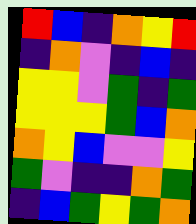[["red", "blue", "indigo", "orange", "yellow", "red"], ["indigo", "orange", "violet", "indigo", "blue", "indigo"], ["yellow", "yellow", "violet", "green", "indigo", "green"], ["yellow", "yellow", "yellow", "green", "blue", "orange"], ["orange", "yellow", "blue", "violet", "violet", "yellow"], ["green", "violet", "indigo", "indigo", "orange", "green"], ["indigo", "blue", "green", "yellow", "green", "orange"]]